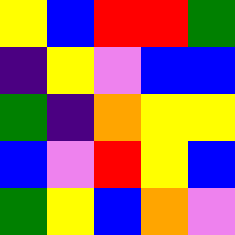[["yellow", "blue", "red", "red", "green"], ["indigo", "yellow", "violet", "blue", "blue"], ["green", "indigo", "orange", "yellow", "yellow"], ["blue", "violet", "red", "yellow", "blue"], ["green", "yellow", "blue", "orange", "violet"]]